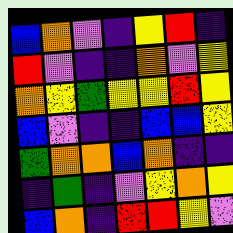[["blue", "orange", "violet", "indigo", "yellow", "red", "indigo"], ["red", "violet", "indigo", "indigo", "orange", "violet", "yellow"], ["orange", "yellow", "green", "yellow", "yellow", "red", "yellow"], ["blue", "violet", "indigo", "indigo", "blue", "blue", "yellow"], ["green", "orange", "orange", "blue", "orange", "indigo", "indigo"], ["indigo", "green", "indigo", "violet", "yellow", "orange", "yellow"], ["blue", "orange", "indigo", "red", "red", "yellow", "violet"]]